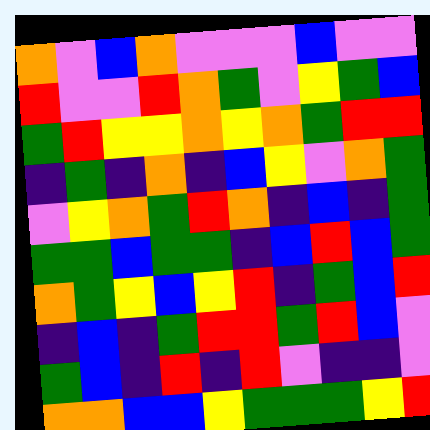[["orange", "violet", "blue", "orange", "violet", "violet", "violet", "blue", "violet", "violet"], ["red", "violet", "violet", "red", "orange", "green", "violet", "yellow", "green", "blue"], ["green", "red", "yellow", "yellow", "orange", "yellow", "orange", "green", "red", "red"], ["indigo", "green", "indigo", "orange", "indigo", "blue", "yellow", "violet", "orange", "green"], ["violet", "yellow", "orange", "green", "red", "orange", "indigo", "blue", "indigo", "green"], ["green", "green", "blue", "green", "green", "indigo", "blue", "red", "blue", "green"], ["orange", "green", "yellow", "blue", "yellow", "red", "indigo", "green", "blue", "red"], ["indigo", "blue", "indigo", "green", "red", "red", "green", "red", "blue", "violet"], ["green", "blue", "indigo", "red", "indigo", "red", "violet", "indigo", "indigo", "violet"], ["orange", "orange", "blue", "blue", "yellow", "green", "green", "green", "yellow", "red"]]